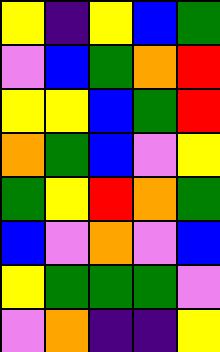[["yellow", "indigo", "yellow", "blue", "green"], ["violet", "blue", "green", "orange", "red"], ["yellow", "yellow", "blue", "green", "red"], ["orange", "green", "blue", "violet", "yellow"], ["green", "yellow", "red", "orange", "green"], ["blue", "violet", "orange", "violet", "blue"], ["yellow", "green", "green", "green", "violet"], ["violet", "orange", "indigo", "indigo", "yellow"]]